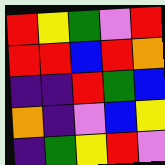[["red", "yellow", "green", "violet", "red"], ["red", "red", "blue", "red", "orange"], ["indigo", "indigo", "red", "green", "blue"], ["orange", "indigo", "violet", "blue", "yellow"], ["indigo", "green", "yellow", "red", "violet"]]